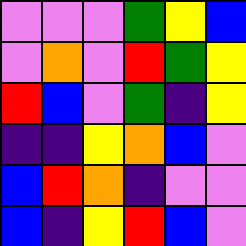[["violet", "violet", "violet", "green", "yellow", "blue"], ["violet", "orange", "violet", "red", "green", "yellow"], ["red", "blue", "violet", "green", "indigo", "yellow"], ["indigo", "indigo", "yellow", "orange", "blue", "violet"], ["blue", "red", "orange", "indigo", "violet", "violet"], ["blue", "indigo", "yellow", "red", "blue", "violet"]]